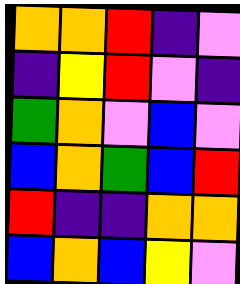[["orange", "orange", "red", "indigo", "violet"], ["indigo", "yellow", "red", "violet", "indigo"], ["green", "orange", "violet", "blue", "violet"], ["blue", "orange", "green", "blue", "red"], ["red", "indigo", "indigo", "orange", "orange"], ["blue", "orange", "blue", "yellow", "violet"]]